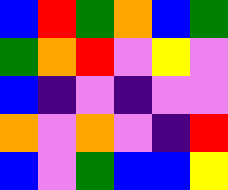[["blue", "red", "green", "orange", "blue", "green"], ["green", "orange", "red", "violet", "yellow", "violet"], ["blue", "indigo", "violet", "indigo", "violet", "violet"], ["orange", "violet", "orange", "violet", "indigo", "red"], ["blue", "violet", "green", "blue", "blue", "yellow"]]